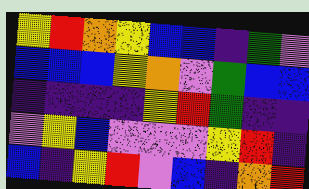[["yellow", "red", "orange", "yellow", "blue", "blue", "indigo", "green", "violet"], ["blue", "blue", "blue", "yellow", "orange", "violet", "green", "blue", "blue"], ["indigo", "indigo", "indigo", "indigo", "yellow", "red", "green", "indigo", "indigo"], ["violet", "yellow", "blue", "violet", "violet", "violet", "yellow", "red", "indigo"], ["blue", "indigo", "yellow", "red", "violet", "blue", "indigo", "orange", "red"]]